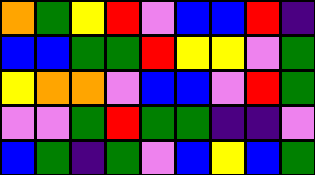[["orange", "green", "yellow", "red", "violet", "blue", "blue", "red", "indigo"], ["blue", "blue", "green", "green", "red", "yellow", "yellow", "violet", "green"], ["yellow", "orange", "orange", "violet", "blue", "blue", "violet", "red", "green"], ["violet", "violet", "green", "red", "green", "green", "indigo", "indigo", "violet"], ["blue", "green", "indigo", "green", "violet", "blue", "yellow", "blue", "green"]]